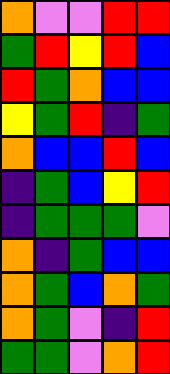[["orange", "violet", "violet", "red", "red"], ["green", "red", "yellow", "red", "blue"], ["red", "green", "orange", "blue", "blue"], ["yellow", "green", "red", "indigo", "green"], ["orange", "blue", "blue", "red", "blue"], ["indigo", "green", "blue", "yellow", "red"], ["indigo", "green", "green", "green", "violet"], ["orange", "indigo", "green", "blue", "blue"], ["orange", "green", "blue", "orange", "green"], ["orange", "green", "violet", "indigo", "red"], ["green", "green", "violet", "orange", "red"]]